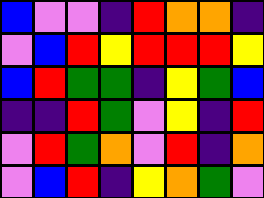[["blue", "violet", "violet", "indigo", "red", "orange", "orange", "indigo"], ["violet", "blue", "red", "yellow", "red", "red", "red", "yellow"], ["blue", "red", "green", "green", "indigo", "yellow", "green", "blue"], ["indigo", "indigo", "red", "green", "violet", "yellow", "indigo", "red"], ["violet", "red", "green", "orange", "violet", "red", "indigo", "orange"], ["violet", "blue", "red", "indigo", "yellow", "orange", "green", "violet"]]